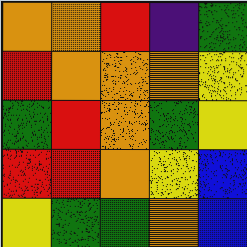[["orange", "orange", "red", "indigo", "green"], ["red", "orange", "orange", "orange", "yellow"], ["green", "red", "orange", "green", "yellow"], ["red", "red", "orange", "yellow", "blue"], ["yellow", "green", "green", "orange", "blue"]]